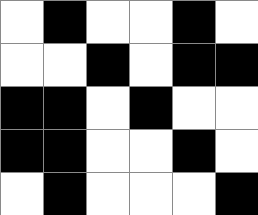[["white", "black", "white", "white", "black", "white"], ["white", "white", "black", "white", "black", "black"], ["black", "black", "white", "black", "white", "white"], ["black", "black", "white", "white", "black", "white"], ["white", "black", "white", "white", "white", "black"]]